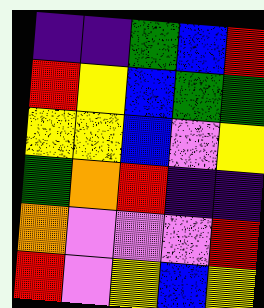[["indigo", "indigo", "green", "blue", "red"], ["red", "yellow", "blue", "green", "green"], ["yellow", "yellow", "blue", "violet", "yellow"], ["green", "orange", "red", "indigo", "indigo"], ["orange", "violet", "violet", "violet", "red"], ["red", "violet", "yellow", "blue", "yellow"]]